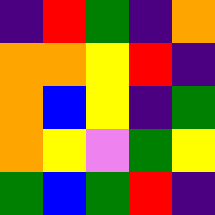[["indigo", "red", "green", "indigo", "orange"], ["orange", "orange", "yellow", "red", "indigo"], ["orange", "blue", "yellow", "indigo", "green"], ["orange", "yellow", "violet", "green", "yellow"], ["green", "blue", "green", "red", "indigo"]]